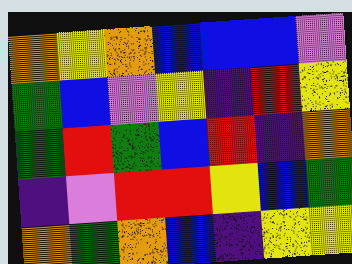[["orange", "yellow", "orange", "blue", "blue", "blue", "violet"], ["green", "blue", "violet", "yellow", "indigo", "red", "yellow"], ["green", "red", "green", "blue", "red", "indigo", "orange"], ["indigo", "violet", "red", "red", "yellow", "blue", "green"], ["orange", "green", "orange", "blue", "indigo", "yellow", "yellow"]]